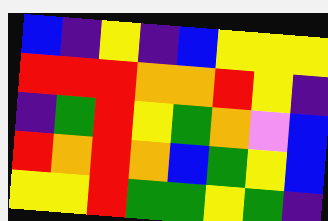[["blue", "indigo", "yellow", "indigo", "blue", "yellow", "yellow", "yellow"], ["red", "red", "red", "orange", "orange", "red", "yellow", "indigo"], ["indigo", "green", "red", "yellow", "green", "orange", "violet", "blue"], ["red", "orange", "red", "orange", "blue", "green", "yellow", "blue"], ["yellow", "yellow", "red", "green", "green", "yellow", "green", "indigo"]]